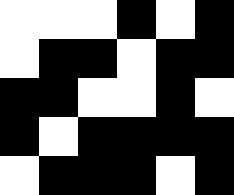[["white", "white", "white", "black", "white", "black"], ["white", "black", "black", "white", "black", "black"], ["black", "black", "white", "white", "black", "white"], ["black", "white", "black", "black", "black", "black"], ["white", "black", "black", "black", "white", "black"]]